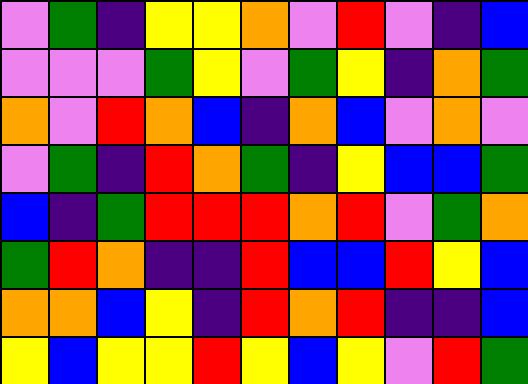[["violet", "green", "indigo", "yellow", "yellow", "orange", "violet", "red", "violet", "indigo", "blue"], ["violet", "violet", "violet", "green", "yellow", "violet", "green", "yellow", "indigo", "orange", "green"], ["orange", "violet", "red", "orange", "blue", "indigo", "orange", "blue", "violet", "orange", "violet"], ["violet", "green", "indigo", "red", "orange", "green", "indigo", "yellow", "blue", "blue", "green"], ["blue", "indigo", "green", "red", "red", "red", "orange", "red", "violet", "green", "orange"], ["green", "red", "orange", "indigo", "indigo", "red", "blue", "blue", "red", "yellow", "blue"], ["orange", "orange", "blue", "yellow", "indigo", "red", "orange", "red", "indigo", "indigo", "blue"], ["yellow", "blue", "yellow", "yellow", "red", "yellow", "blue", "yellow", "violet", "red", "green"]]